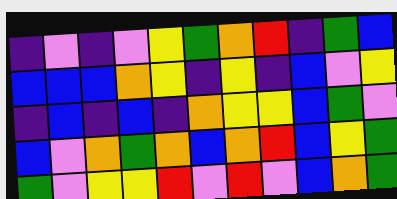[["indigo", "violet", "indigo", "violet", "yellow", "green", "orange", "red", "indigo", "green", "blue"], ["blue", "blue", "blue", "orange", "yellow", "indigo", "yellow", "indigo", "blue", "violet", "yellow"], ["indigo", "blue", "indigo", "blue", "indigo", "orange", "yellow", "yellow", "blue", "green", "violet"], ["blue", "violet", "orange", "green", "orange", "blue", "orange", "red", "blue", "yellow", "green"], ["green", "violet", "yellow", "yellow", "red", "violet", "red", "violet", "blue", "orange", "green"]]